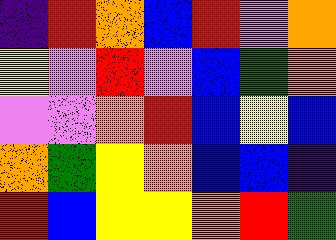[["indigo", "red", "orange", "blue", "red", "violet", "orange"], ["yellow", "violet", "red", "violet", "blue", "green", "orange"], ["violet", "violet", "orange", "red", "blue", "yellow", "blue"], ["orange", "green", "yellow", "orange", "blue", "blue", "indigo"], ["red", "blue", "yellow", "yellow", "orange", "red", "green"]]